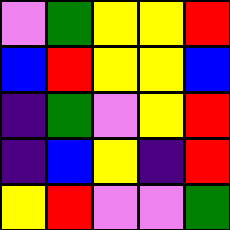[["violet", "green", "yellow", "yellow", "red"], ["blue", "red", "yellow", "yellow", "blue"], ["indigo", "green", "violet", "yellow", "red"], ["indigo", "blue", "yellow", "indigo", "red"], ["yellow", "red", "violet", "violet", "green"]]